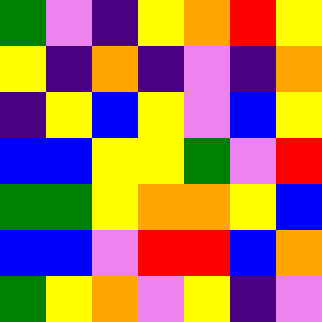[["green", "violet", "indigo", "yellow", "orange", "red", "yellow"], ["yellow", "indigo", "orange", "indigo", "violet", "indigo", "orange"], ["indigo", "yellow", "blue", "yellow", "violet", "blue", "yellow"], ["blue", "blue", "yellow", "yellow", "green", "violet", "red"], ["green", "green", "yellow", "orange", "orange", "yellow", "blue"], ["blue", "blue", "violet", "red", "red", "blue", "orange"], ["green", "yellow", "orange", "violet", "yellow", "indigo", "violet"]]